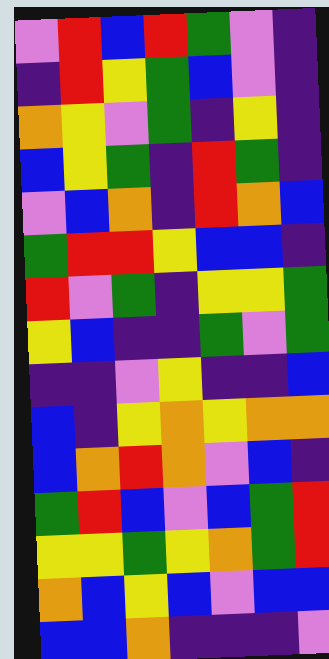[["violet", "red", "blue", "red", "green", "violet", "indigo"], ["indigo", "red", "yellow", "green", "blue", "violet", "indigo"], ["orange", "yellow", "violet", "green", "indigo", "yellow", "indigo"], ["blue", "yellow", "green", "indigo", "red", "green", "indigo"], ["violet", "blue", "orange", "indigo", "red", "orange", "blue"], ["green", "red", "red", "yellow", "blue", "blue", "indigo"], ["red", "violet", "green", "indigo", "yellow", "yellow", "green"], ["yellow", "blue", "indigo", "indigo", "green", "violet", "green"], ["indigo", "indigo", "violet", "yellow", "indigo", "indigo", "blue"], ["blue", "indigo", "yellow", "orange", "yellow", "orange", "orange"], ["blue", "orange", "red", "orange", "violet", "blue", "indigo"], ["green", "red", "blue", "violet", "blue", "green", "red"], ["yellow", "yellow", "green", "yellow", "orange", "green", "red"], ["orange", "blue", "yellow", "blue", "violet", "blue", "blue"], ["blue", "blue", "orange", "indigo", "indigo", "indigo", "violet"]]